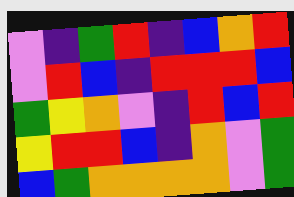[["violet", "indigo", "green", "red", "indigo", "blue", "orange", "red"], ["violet", "red", "blue", "indigo", "red", "red", "red", "blue"], ["green", "yellow", "orange", "violet", "indigo", "red", "blue", "red"], ["yellow", "red", "red", "blue", "indigo", "orange", "violet", "green"], ["blue", "green", "orange", "orange", "orange", "orange", "violet", "green"]]